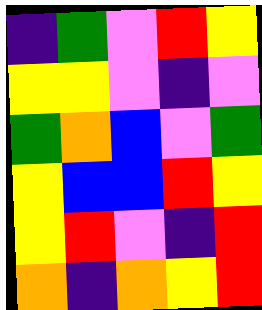[["indigo", "green", "violet", "red", "yellow"], ["yellow", "yellow", "violet", "indigo", "violet"], ["green", "orange", "blue", "violet", "green"], ["yellow", "blue", "blue", "red", "yellow"], ["yellow", "red", "violet", "indigo", "red"], ["orange", "indigo", "orange", "yellow", "red"]]